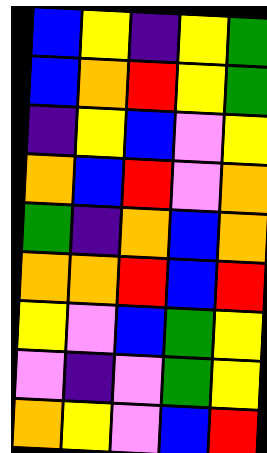[["blue", "yellow", "indigo", "yellow", "green"], ["blue", "orange", "red", "yellow", "green"], ["indigo", "yellow", "blue", "violet", "yellow"], ["orange", "blue", "red", "violet", "orange"], ["green", "indigo", "orange", "blue", "orange"], ["orange", "orange", "red", "blue", "red"], ["yellow", "violet", "blue", "green", "yellow"], ["violet", "indigo", "violet", "green", "yellow"], ["orange", "yellow", "violet", "blue", "red"]]